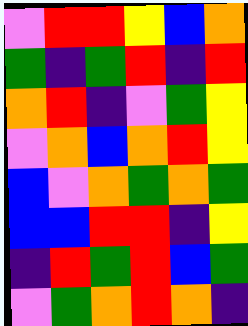[["violet", "red", "red", "yellow", "blue", "orange"], ["green", "indigo", "green", "red", "indigo", "red"], ["orange", "red", "indigo", "violet", "green", "yellow"], ["violet", "orange", "blue", "orange", "red", "yellow"], ["blue", "violet", "orange", "green", "orange", "green"], ["blue", "blue", "red", "red", "indigo", "yellow"], ["indigo", "red", "green", "red", "blue", "green"], ["violet", "green", "orange", "red", "orange", "indigo"]]